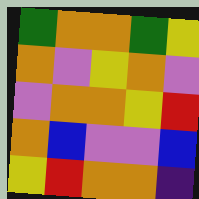[["green", "orange", "orange", "green", "yellow"], ["orange", "violet", "yellow", "orange", "violet"], ["violet", "orange", "orange", "yellow", "red"], ["orange", "blue", "violet", "violet", "blue"], ["yellow", "red", "orange", "orange", "indigo"]]